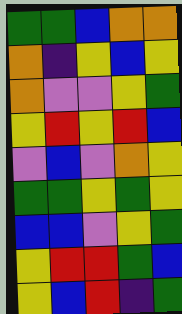[["green", "green", "blue", "orange", "orange"], ["orange", "indigo", "yellow", "blue", "yellow"], ["orange", "violet", "violet", "yellow", "green"], ["yellow", "red", "yellow", "red", "blue"], ["violet", "blue", "violet", "orange", "yellow"], ["green", "green", "yellow", "green", "yellow"], ["blue", "blue", "violet", "yellow", "green"], ["yellow", "red", "red", "green", "blue"], ["yellow", "blue", "red", "indigo", "green"]]